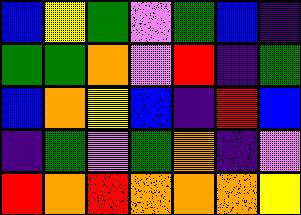[["blue", "yellow", "green", "violet", "green", "blue", "indigo"], ["green", "green", "orange", "violet", "red", "indigo", "green"], ["blue", "orange", "yellow", "blue", "indigo", "red", "blue"], ["indigo", "green", "violet", "green", "orange", "indigo", "violet"], ["red", "orange", "red", "orange", "orange", "orange", "yellow"]]